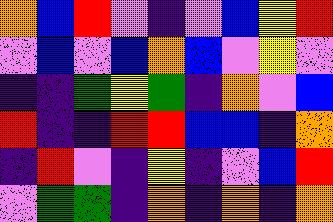[["orange", "blue", "red", "violet", "indigo", "violet", "blue", "yellow", "red"], ["violet", "blue", "violet", "blue", "orange", "blue", "violet", "yellow", "violet"], ["indigo", "indigo", "green", "yellow", "green", "indigo", "orange", "violet", "blue"], ["red", "indigo", "indigo", "red", "red", "blue", "blue", "indigo", "orange"], ["indigo", "red", "violet", "indigo", "yellow", "indigo", "violet", "blue", "red"], ["violet", "green", "green", "indigo", "orange", "indigo", "orange", "indigo", "orange"]]